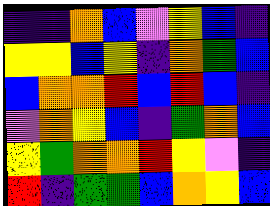[["indigo", "indigo", "orange", "blue", "violet", "yellow", "blue", "indigo"], ["yellow", "yellow", "blue", "yellow", "indigo", "orange", "green", "blue"], ["blue", "orange", "orange", "red", "blue", "red", "blue", "indigo"], ["violet", "orange", "yellow", "blue", "indigo", "green", "orange", "blue"], ["yellow", "green", "orange", "orange", "red", "yellow", "violet", "indigo"], ["red", "indigo", "green", "green", "blue", "orange", "yellow", "blue"]]